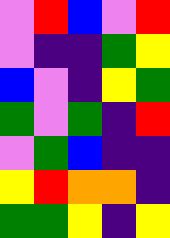[["violet", "red", "blue", "violet", "red"], ["violet", "indigo", "indigo", "green", "yellow"], ["blue", "violet", "indigo", "yellow", "green"], ["green", "violet", "green", "indigo", "red"], ["violet", "green", "blue", "indigo", "indigo"], ["yellow", "red", "orange", "orange", "indigo"], ["green", "green", "yellow", "indigo", "yellow"]]